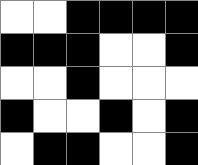[["white", "white", "black", "black", "black", "black"], ["black", "black", "black", "white", "white", "black"], ["white", "white", "black", "white", "white", "white"], ["black", "white", "white", "black", "white", "black"], ["white", "black", "black", "white", "white", "black"]]